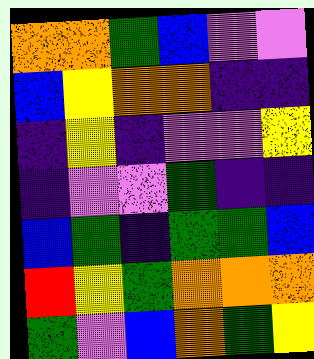[["orange", "orange", "green", "blue", "violet", "violet"], ["blue", "yellow", "orange", "orange", "indigo", "indigo"], ["indigo", "yellow", "indigo", "violet", "violet", "yellow"], ["indigo", "violet", "violet", "green", "indigo", "indigo"], ["blue", "green", "indigo", "green", "green", "blue"], ["red", "yellow", "green", "orange", "orange", "orange"], ["green", "violet", "blue", "orange", "green", "yellow"]]